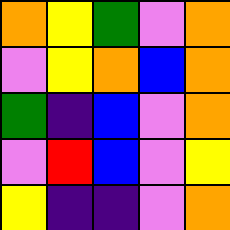[["orange", "yellow", "green", "violet", "orange"], ["violet", "yellow", "orange", "blue", "orange"], ["green", "indigo", "blue", "violet", "orange"], ["violet", "red", "blue", "violet", "yellow"], ["yellow", "indigo", "indigo", "violet", "orange"]]